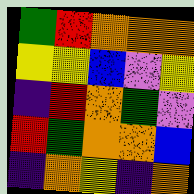[["green", "red", "orange", "orange", "orange"], ["yellow", "yellow", "blue", "violet", "yellow"], ["indigo", "red", "orange", "green", "violet"], ["red", "green", "orange", "orange", "blue"], ["indigo", "orange", "yellow", "indigo", "orange"]]